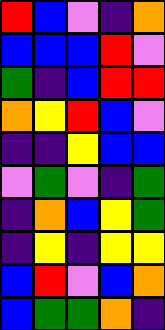[["red", "blue", "violet", "indigo", "orange"], ["blue", "blue", "blue", "red", "violet"], ["green", "indigo", "blue", "red", "red"], ["orange", "yellow", "red", "blue", "violet"], ["indigo", "indigo", "yellow", "blue", "blue"], ["violet", "green", "violet", "indigo", "green"], ["indigo", "orange", "blue", "yellow", "green"], ["indigo", "yellow", "indigo", "yellow", "yellow"], ["blue", "red", "violet", "blue", "orange"], ["blue", "green", "green", "orange", "indigo"]]